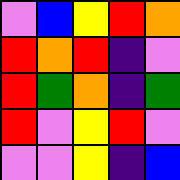[["violet", "blue", "yellow", "red", "orange"], ["red", "orange", "red", "indigo", "violet"], ["red", "green", "orange", "indigo", "green"], ["red", "violet", "yellow", "red", "violet"], ["violet", "violet", "yellow", "indigo", "blue"]]